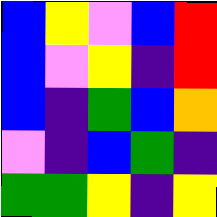[["blue", "yellow", "violet", "blue", "red"], ["blue", "violet", "yellow", "indigo", "red"], ["blue", "indigo", "green", "blue", "orange"], ["violet", "indigo", "blue", "green", "indigo"], ["green", "green", "yellow", "indigo", "yellow"]]